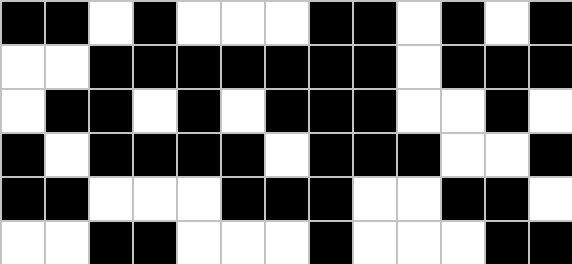[["black", "black", "white", "black", "white", "white", "white", "black", "black", "white", "black", "white", "black"], ["white", "white", "black", "black", "black", "black", "black", "black", "black", "white", "black", "black", "black"], ["white", "black", "black", "white", "black", "white", "black", "black", "black", "white", "white", "black", "white"], ["black", "white", "black", "black", "black", "black", "white", "black", "black", "black", "white", "white", "black"], ["black", "black", "white", "white", "white", "black", "black", "black", "white", "white", "black", "black", "white"], ["white", "white", "black", "black", "white", "white", "white", "black", "white", "white", "white", "black", "black"]]